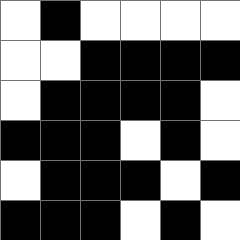[["white", "black", "white", "white", "white", "white"], ["white", "white", "black", "black", "black", "black"], ["white", "black", "black", "black", "black", "white"], ["black", "black", "black", "white", "black", "white"], ["white", "black", "black", "black", "white", "black"], ["black", "black", "black", "white", "black", "white"]]